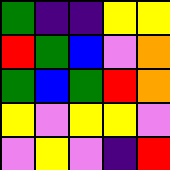[["green", "indigo", "indigo", "yellow", "yellow"], ["red", "green", "blue", "violet", "orange"], ["green", "blue", "green", "red", "orange"], ["yellow", "violet", "yellow", "yellow", "violet"], ["violet", "yellow", "violet", "indigo", "red"]]